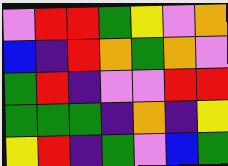[["violet", "red", "red", "green", "yellow", "violet", "orange"], ["blue", "indigo", "red", "orange", "green", "orange", "violet"], ["green", "red", "indigo", "violet", "violet", "red", "red"], ["green", "green", "green", "indigo", "orange", "indigo", "yellow"], ["yellow", "red", "indigo", "green", "violet", "blue", "green"]]